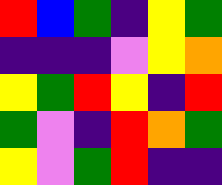[["red", "blue", "green", "indigo", "yellow", "green"], ["indigo", "indigo", "indigo", "violet", "yellow", "orange"], ["yellow", "green", "red", "yellow", "indigo", "red"], ["green", "violet", "indigo", "red", "orange", "green"], ["yellow", "violet", "green", "red", "indigo", "indigo"]]